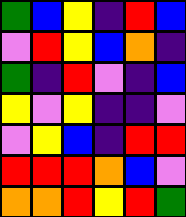[["green", "blue", "yellow", "indigo", "red", "blue"], ["violet", "red", "yellow", "blue", "orange", "indigo"], ["green", "indigo", "red", "violet", "indigo", "blue"], ["yellow", "violet", "yellow", "indigo", "indigo", "violet"], ["violet", "yellow", "blue", "indigo", "red", "red"], ["red", "red", "red", "orange", "blue", "violet"], ["orange", "orange", "red", "yellow", "red", "green"]]